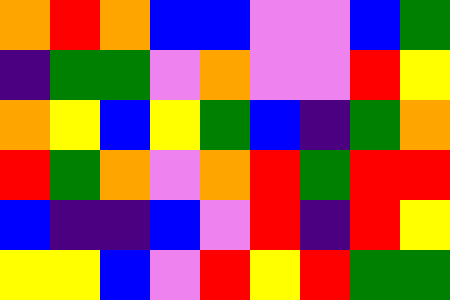[["orange", "red", "orange", "blue", "blue", "violet", "violet", "blue", "green"], ["indigo", "green", "green", "violet", "orange", "violet", "violet", "red", "yellow"], ["orange", "yellow", "blue", "yellow", "green", "blue", "indigo", "green", "orange"], ["red", "green", "orange", "violet", "orange", "red", "green", "red", "red"], ["blue", "indigo", "indigo", "blue", "violet", "red", "indigo", "red", "yellow"], ["yellow", "yellow", "blue", "violet", "red", "yellow", "red", "green", "green"]]